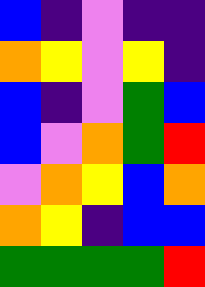[["blue", "indigo", "violet", "indigo", "indigo"], ["orange", "yellow", "violet", "yellow", "indigo"], ["blue", "indigo", "violet", "green", "blue"], ["blue", "violet", "orange", "green", "red"], ["violet", "orange", "yellow", "blue", "orange"], ["orange", "yellow", "indigo", "blue", "blue"], ["green", "green", "green", "green", "red"]]